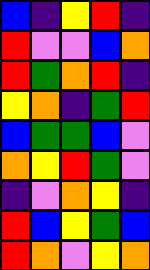[["blue", "indigo", "yellow", "red", "indigo"], ["red", "violet", "violet", "blue", "orange"], ["red", "green", "orange", "red", "indigo"], ["yellow", "orange", "indigo", "green", "red"], ["blue", "green", "green", "blue", "violet"], ["orange", "yellow", "red", "green", "violet"], ["indigo", "violet", "orange", "yellow", "indigo"], ["red", "blue", "yellow", "green", "blue"], ["red", "orange", "violet", "yellow", "orange"]]